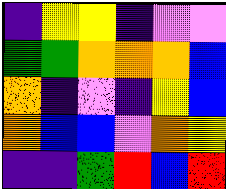[["indigo", "yellow", "yellow", "indigo", "violet", "violet"], ["green", "green", "orange", "orange", "orange", "blue"], ["orange", "indigo", "violet", "indigo", "yellow", "blue"], ["orange", "blue", "blue", "violet", "orange", "yellow"], ["indigo", "indigo", "green", "red", "blue", "red"]]